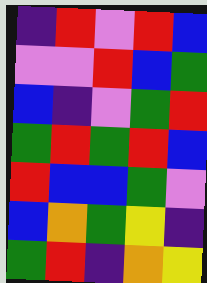[["indigo", "red", "violet", "red", "blue"], ["violet", "violet", "red", "blue", "green"], ["blue", "indigo", "violet", "green", "red"], ["green", "red", "green", "red", "blue"], ["red", "blue", "blue", "green", "violet"], ["blue", "orange", "green", "yellow", "indigo"], ["green", "red", "indigo", "orange", "yellow"]]